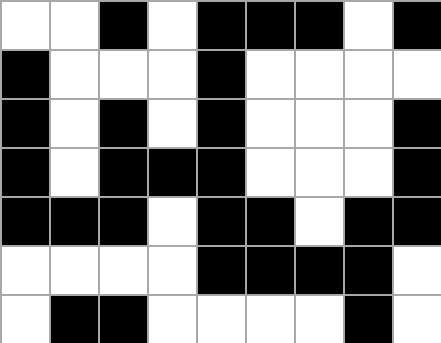[["white", "white", "black", "white", "black", "black", "black", "white", "black"], ["black", "white", "white", "white", "black", "white", "white", "white", "white"], ["black", "white", "black", "white", "black", "white", "white", "white", "black"], ["black", "white", "black", "black", "black", "white", "white", "white", "black"], ["black", "black", "black", "white", "black", "black", "white", "black", "black"], ["white", "white", "white", "white", "black", "black", "black", "black", "white"], ["white", "black", "black", "white", "white", "white", "white", "black", "white"]]